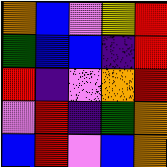[["orange", "blue", "violet", "yellow", "red"], ["green", "blue", "blue", "indigo", "red"], ["red", "indigo", "violet", "orange", "red"], ["violet", "red", "indigo", "green", "orange"], ["blue", "red", "violet", "blue", "orange"]]